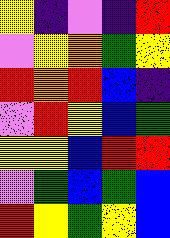[["yellow", "indigo", "violet", "indigo", "red"], ["violet", "yellow", "orange", "green", "yellow"], ["red", "orange", "red", "blue", "indigo"], ["violet", "red", "yellow", "blue", "green"], ["yellow", "yellow", "blue", "red", "red"], ["violet", "green", "blue", "green", "blue"], ["red", "yellow", "green", "yellow", "blue"]]